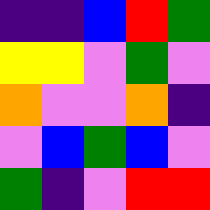[["indigo", "indigo", "blue", "red", "green"], ["yellow", "yellow", "violet", "green", "violet"], ["orange", "violet", "violet", "orange", "indigo"], ["violet", "blue", "green", "blue", "violet"], ["green", "indigo", "violet", "red", "red"]]